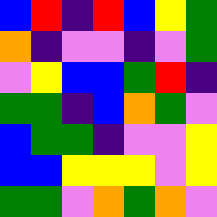[["blue", "red", "indigo", "red", "blue", "yellow", "green"], ["orange", "indigo", "violet", "violet", "indigo", "violet", "green"], ["violet", "yellow", "blue", "blue", "green", "red", "indigo"], ["green", "green", "indigo", "blue", "orange", "green", "violet"], ["blue", "green", "green", "indigo", "violet", "violet", "yellow"], ["blue", "blue", "yellow", "yellow", "yellow", "violet", "yellow"], ["green", "green", "violet", "orange", "green", "orange", "violet"]]